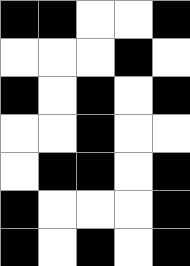[["black", "black", "white", "white", "black"], ["white", "white", "white", "black", "white"], ["black", "white", "black", "white", "black"], ["white", "white", "black", "white", "white"], ["white", "black", "black", "white", "black"], ["black", "white", "white", "white", "black"], ["black", "white", "black", "white", "black"]]